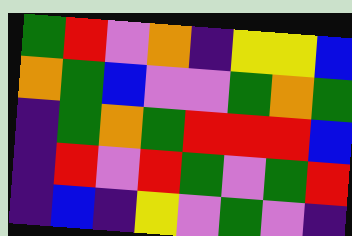[["green", "red", "violet", "orange", "indigo", "yellow", "yellow", "blue"], ["orange", "green", "blue", "violet", "violet", "green", "orange", "green"], ["indigo", "green", "orange", "green", "red", "red", "red", "blue"], ["indigo", "red", "violet", "red", "green", "violet", "green", "red"], ["indigo", "blue", "indigo", "yellow", "violet", "green", "violet", "indigo"]]